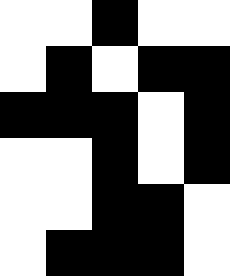[["white", "white", "black", "white", "white"], ["white", "black", "white", "black", "black"], ["black", "black", "black", "white", "black"], ["white", "white", "black", "white", "black"], ["white", "white", "black", "black", "white"], ["white", "black", "black", "black", "white"]]